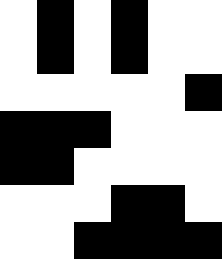[["white", "black", "white", "black", "white", "white"], ["white", "black", "white", "black", "white", "white"], ["white", "white", "white", "white", "white", "black"], ["black", "black", "black", "white", "white", "white"], ["black", "black", "white", "white", "white", "white"], ["white", "white", "white", "black", "black", "white"], ["white", "white", "black", "black", "black", "black"]]